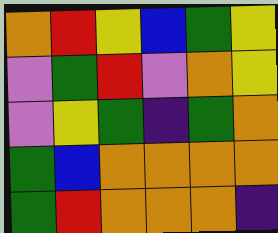[["orange", "red", "yellow", "blue", "green", "yellow"], ["violet", "green", "red", "violet", "orange", "yellow"], ["violet", "yellow", "green", "indigo", "green", "orange"], ["green", "blue", "orange", "orange", "orange", "orange"], ["green", "red", "orange", "orange", "orange", "indigo"]]